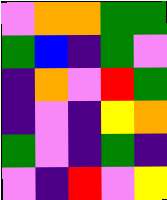[["violet", "orange", "orange", "green", "green"], ["green", "blue", "indigo", "green", "violet"], ["indigo", "orange", "violet", "red", "green"], ["indigo", "violet", "indigo", "yellow", "orange"], ["green", "violet", "indigo", "green", "indigo"], ["violet", "indigo", "red", "violet", "yellow"]]